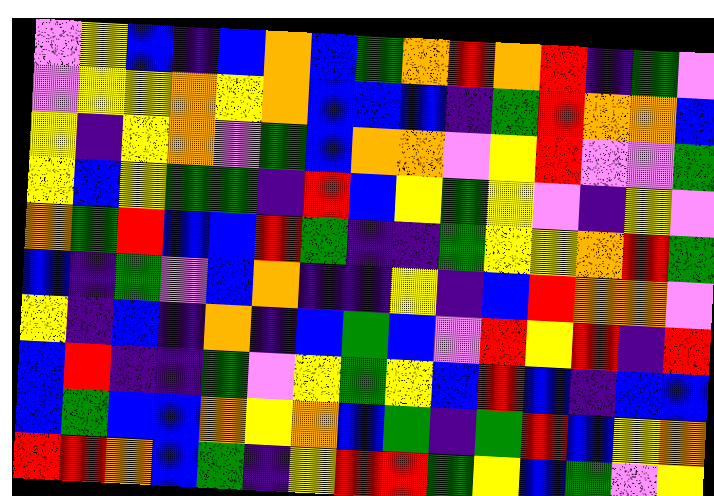[["violet", "yellow", "blue", "indigo", "blue", "orange", "blue", "green", "orange", "red", "orange", "red", "indigo", "green", "violet"], ["violet", "yellow", "yellow", "orange", "yellow", "orange", "blue", "blue", "blue", "indigo", "green", "red", "orange", "orange", "blue"], ["yellow", "indigo", "yellow", "orange", "violet", "green", "blue", "orange", "orange", "violet", "yellow", "red", "violet", "violet", "green"], ["yellow", "blue", "yellow", "green", "green", "indigo", "red", "blue", "yellow", "green", "yellow", "violet", "indigo", "yellow", "violet"], ["orange", "green", "red", "blue", "blue", "red", "green", "indigo", "indigo", "green", "yellow", "yellow", "orange", "red", "green"], ["blue", "indigo", "green", "violet", "blue", "orange", "indigo", "indigo", "yellow", "indigo", "blue", "red", "orange", "orange", "violet"], ["yellow", "indigo", "blue", "indigo", "orange", "indigo", "blue", "green", "blue", "violet", "red", "yellow", "red", "indigo", "red"], ["blue", "red", "indigo", "indigo", "green", "violet", "yellow", "green", "yellow", "blue", "red", "blue", "indigo", "blue", "blue"], ["blue", "green", "blue", "blue", "orange", "yellow", "orange", "blue", "green", "indigo", "green", "red", "blue", "yellow", "orange"], ["red", "red", "orange", "blue", "green", "indigo", "yellow", "red", "red", "green", "yellow", "blue", "green", "violet", "yellow"]]